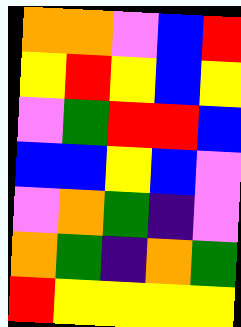[["orange", "orange", "violet", "blue", "red"], ["yellow", "red", "yellow", "blue", "yellow"], ["violet", "green", "red", "red", "blue"], ["blue", "blue", "yellow", "blue", "violet"], ["violet", "orange", "green", "indigo", "violet"], ["orange", "green", "indigo", "orange", "green"], ["red", "yellow", "yellow", "yellow", "yellow"]]